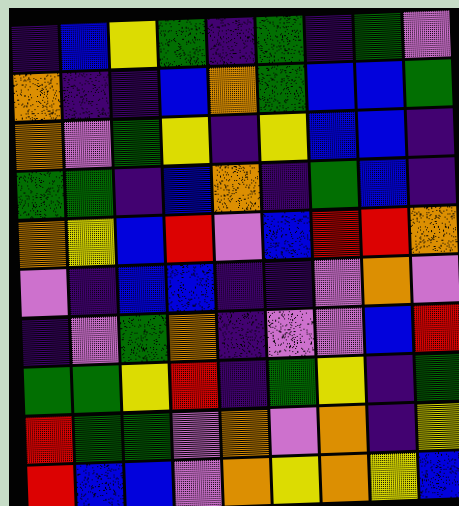[["indigo", "blue", "yellow", "green", "indigo", "green", "indigo", "green", "violet"], ["orange", "indigo", "indigo", "blue", "orange", "green", "blue", "blue", "green"], ["orange", "violet", "green", "yellow", "indigo", "yellow", "blue", "blue", "indigo"], ["green", "green", "indigo", "blue", "orange", "indigo", "green", "blue", "indigo"], ["orange", "yellow", "blue", "red", "violet", "blue", "red", "red", "orange"], ["violet", "indigo", "blue", "blue", "indigo", "indigo", "violet", "orange", "violet"], ["indigo", "violet", "green", "orange", "indigo", "violet", "violet", "blue", "red"], ["green", "green", "yellow", "red", "indigo", "green", "yellow", "indigo", "green"], ["red", "green", "green", "violet", "orange", "violet", "orange", "indigo", "yellow"], ["red", "blue", "blue", "violet", "orange", "yellow", "orange", "yellow", "blue"]]